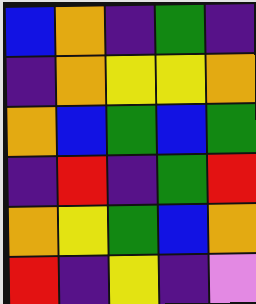[["blue", "orange", "indigo", "green", "indigo"], ["indigo", "orange", "yellow", "yellow", "orange"], ["orange", "blue", "green", "blue", "green"], ["indigo", "red", "indigo", "green", "red"], ["orange", "yellow", "green", "blue", "orange"], ["red", "indigo", "yellow", "indigo", "violet"]]